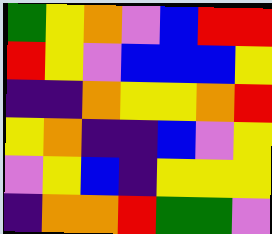[["green", "yellow", "orange", "violet", "blue", "red", "red"], ["red", "yellow", "violet", "blue", "blue", "blue", "yellow"], ["indigo", "indigo", "orange", "yellow", "yellow", "orange", "red"], ["yellow", "orange", "indigo", "indigo", "blue", "violet", "yellow"], ["violet", "yellow", "blue", "indigo", "yellow", "yellow", "yellow"], ["indigo", "orange", "orange", "red", "green", "green", "violet"]]